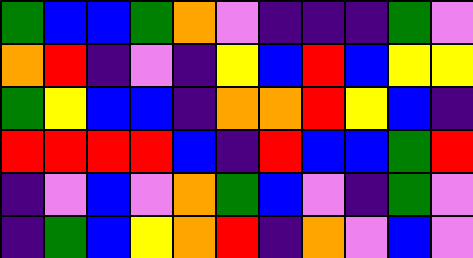[["green", "blue", "blue", "green", "orange", "violet", "indigo", "indigo", "indigo", "green", "violet"], ["orange", "red", "indigo", "violet", "indigo", "yellow", "blue", "red", "blue", "yellow", "yellow"], ["green", "yellow", "blue", "blue", "indigo", "orange", "orange", "red", "yellow", "blue", "indigo"], ["red", "red", "red", "red", "blue", "indigo", "red", "blue", "blue", "green", "red"], ["indigo", "violet", "blue", "violet", "orange", "green", "blue", "violet", "indigo", "green", "violet"], ["indigo", "green", "blue", "yellow", "orange", "red", "indigo", "orange", "violet", "blue", "violet"]]